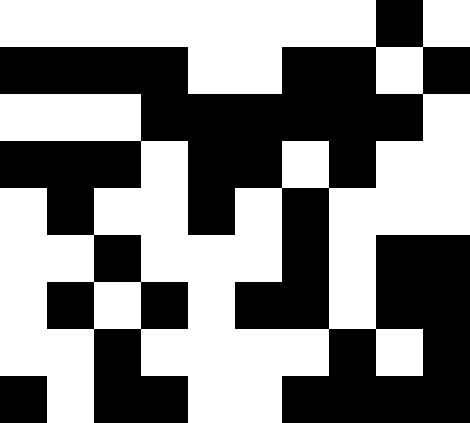[["white", "white", "white", "white", "white", "white", "white", "white", "black", "white"], ["black", "black", "black", "black", "white", "white", "black", "black", "white", "black"], ["white", "white", "white", "black", "black", "black", "black", "black", "black", "white"], ["black", "black", "black", "white", "black", "black", "white", "black", "white", "white"], ["white", "black", "white", "white", "black", "white", "black", "white", "white", "white"], ["white", "white", "black", "white", "white", "white", "black", "white", "black", "black"], ["white", "black", "white", "black", "white", "black", "black", "white", "black", "black"], ["white", "white", "black", "white", "white", "white", "white", "black", "white", "black"], ["black", "white", "black", "black", "white", "white", "black", "black", "black", "black"]]